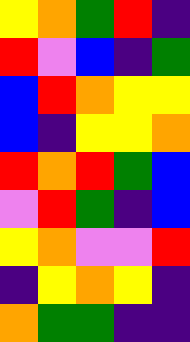[["yellow", "orange", "green", "red", "indigo"], ["red", "violet", "blue", "indigo", "green"], ["blue", "red", "orange", "yellow", "yellow"], ["blue", "indigo", "yellow", "yellow", "orange"], ["red", "orange", "red", "green", "blue"], ["violet", "red", "green", "indigo", "blue"], ["yellow", "orange", "violet", "violet", "red"], ["indigo", "yellow", "orange", "yellow", "indigo"], ["orange", "green", "green", "indigo", "indigo"]]